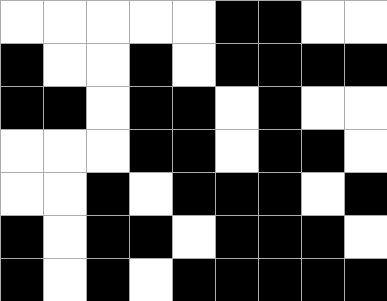[["white", "white", "white", "white", "white", "black", "black", "white", "white"], ["black", "white", "white", "black", "white", "black", "black", "black", "black"], ["black", "black", "white", "black", "black", "white", "black", "white", "white"], ["white", "white", "white", "black", "black", "white", "black", "black", "white"], ["white", "white", "black", "white", "black", "black", "black", "white", "black"], ["black", "white", "black", "black", "white", "black", "black", "black", "white"], ["black", "white", "black", "white", "black", "black", "black", "black", "black"]]